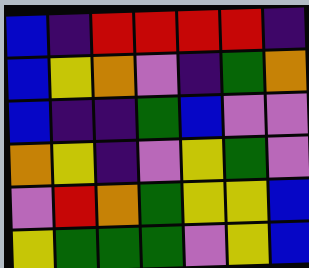[["blue", "indigo", "red", "red", "red", "red", "indigo"], ["blue", "yellow", "orange", "violet", "indigo", "green", "orange"], ["blue", "indigo", "indigo", "green", "blue", "violet", "violet"], ["orange", "yellow", "indigo", "violet", "yellow", "green", "violet"], ["violet", "red", "orange", "green", "yellow", "yellow", "blue"], ["yellow", "green", "green", "green", "violet", "yellow", "blue"]]